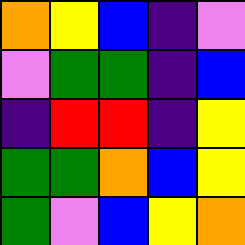[["orange", "yellow", "blue", "indigo", "violet"], ["violet", "green", "green", "indigo", "blue"], ["indigo", "red", "red", "indigo", "yellow"], ["green", "green", "orange", "blue", "yellow"], ["green", "violet", "blue", "yellow", "orange"]]